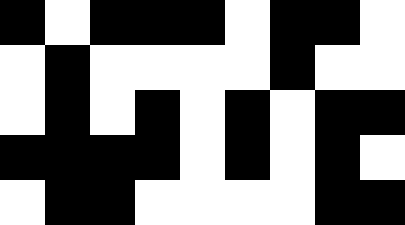[["black", "white", "black", "black", "black", "white", "black", "black", "white"], ["white", "black", "white", "white", "white", "white", "black", "white", "white"], ["white", "black", "white", "black", "white", "black", "white", "black", "black"], ["black", "black", "black", "black", "white", "black", "white", "black", "white"], ["white", "black", "black", "white", "white", "white", "white", "black", "black"]]